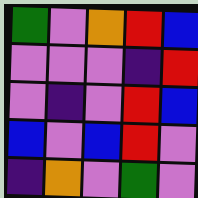[["green", "violet", "orange", "red", "blue"], ["violet", "violet", "violet", "indigo", "red"], ["violet", "indigo", "violet", "red", "blue"], ["blue", "violet", "blue", "red", "violet"], ["indigo", "orange", "violet", "green", "violet"]]